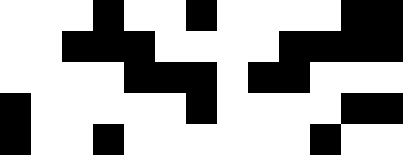[["white", "white", "white", "black", "white", "white", "black", "white", "white", "white", "white", "black", "black"], ["white", "white", "black", "black", "black", "white", "white", "white", "white", "black", "black", "black", "black"], ["white", "white", "white", "white", "black", "black", "black", "white", "black", "black", "white", "white", "white"], ["black", "white", "white", "white", "white", "white", "black", "white", "white", "white", "white", "black", "black"], ["black", "white", "white", "black", "white", "white", "white", "white", "white", "white", "black", "white", "white"]]